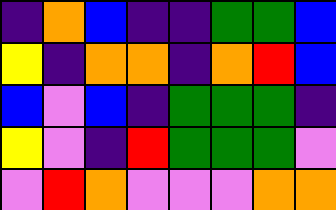[["indigo", "orange", "blue", "indigo", "indigo", "green", "green", "blue"], ["yellow", "indigo", "orange", "orange", "indigo", "orange", "red", "blue"], ["blue", "violet", "blue", "indigo", "green", "green", "green", "indigo"], ["yellow", "violet", "indigo", "red", "green", "green", "green", "violet"], ["violet", "red", "orange", "violet", "violet", "violet", "orange", "orange"]]